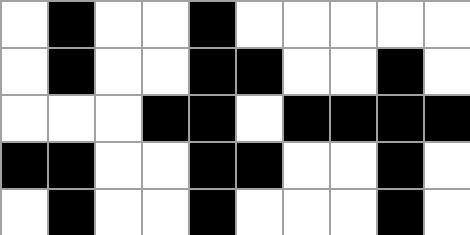[["white", "black", "white", "white", "black", "white", "white", "white", "white", "white"], ["white", "black", "white", "white", "black", "black", "white", "white", "black", "white"], ["white", "white", "white", "black", "black", "white", "black", "black", "black", "black"], ["black", "black", "white", "white", "black", "black", "white", "white", "black", "white"], ["white", "black", "white", "white", "black", "white", "white", "white", "black", "white"]]